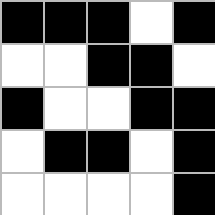[["black", "black", "black", "white", "black"], ["white", "white", "black", "black", "white"], ["black", "white", "white", "black", "black"], ["white", "black", "black", "white", "black"], ["white", "white", "white", "white", "black"]]